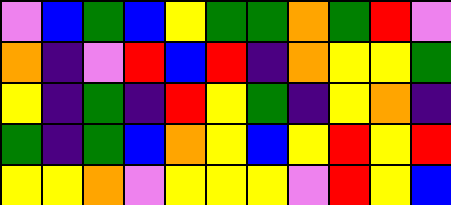[["violet", "blue", "green", "blue", "yellow", "green", "green", "orange", "green", "red", "violet"], ["orange", "indigo", "violet", "red", "blue", "red", "indigo", "orange", "yellow", "yellow", "green"], ["yellow", "indigo", "green", "indigo", "red", "yellow", "green", "indigo", "yellow", "orange", "indigo"], ["green", "indigo", "green", "blue", "orange", "yellow", "blue", "yellow", "red", "yellow", "red"], ["yellow", "yellow", "orange", "violet", "yellow", "yellow", "yellow", "violet", "red", "yellow", "blue"]]